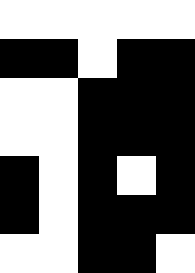[["white", "white", "white", "white", "white"], ["black", "black", "white", "black", "black"], ["white", "white", "black", "black", "black"], ["white", "white", "black", "black", "black"], ["black", "white", "black", "white", "black"], ["black", "white", "black", "black", "black"], ["white", "white", "black", "black", "white"]]